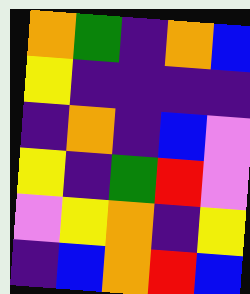[["orange", "green", "indigo", "orange", "blue"], ["yellow", "indigo", "indigo", "indigo", "indigo"], ["indigo", "orange", "indigo", "blue", "violet"], ["yellow", "indigo", "green", "red", "violet"], ["violet", "yellow", "orange", "indigo", "yellow"], ["indigo", "blue", "orange", "red", "blue"]]